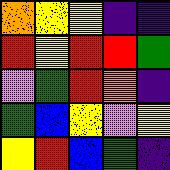[["orange", "yellow", "yellow", "indigo", "indigo"], ["red", "yellow", "red", "red", "green"], ["violet", "green", "red", "orange", "indigo"], ["green", "blue", "yellow", "violet", "yellow"], ["yellow", "red", "blue", "green", "indigo"]]